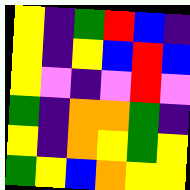[["yellow", "indigo", "green", "red", "blue", "indigo"], ["yellow", "indigo", "yellow", "blue", "red", "blue"], ["yellow", "violet", "indigo", "violet", "red", "violet"], ["green", "indigo", "orange", "orange", "green", "indigo"], ["yellow", "indigo", "orange", "yellow", "green", "yellow"], ["green", "yellow", "blue", "orange", "yellow", "yellow"]]